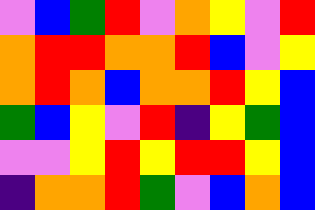[["violet", "blue", "green", "red", "violet", "orange", "yellow", "violet", "red"], ["orange", "red", "red", "orange", "orange", "red", "blue", "violet", "yellow"], ["orange", "red", "orange", "blue", "orange", "orange", "red", "yellow", "blue"], ["green", "blue", "yellow", "violet", "red", "indigo", "yellow", "green", "blue"], ["violet", "violet", "yellow", "red", "yellow", "red", "red", "yellow", "blue"], ["indigo", "orange", "orange", "red", "green", "violet", "blue", "orange", "blue"]]